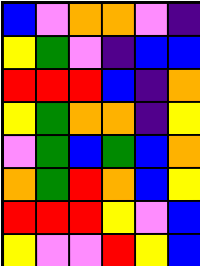[["blue", "violet", "orange", "orange", "violet", "indigo"], ["yellow", "green", "violet", "indigo", "blue", "blue"], ["red", "red", "red", "blue", "indigo", "orange"], ["yellow", "green", "orange", "orange", "indigo", "yellow"], ["violet", "green", "blue", "green", "blue", "orange"], ["orange", "green", "red", "orange", "blue", "yellow"], ["red", "red", "red", "yellow", "violet", "blue"], ["yellow", "violet", "violet", "red", "yellow", "blue"]]